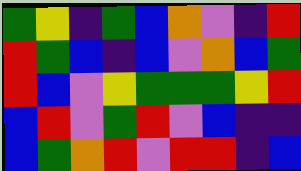[["green", "yellow", "indigo", "green", "blue", "orange", "violet", "indigo", "red"], ["red", "green", "blue", "indigo", "blue", "violet", "orange", "blue", "green"], ["red", "blue", "violet", "yellow", "green", "green", "green", "yellow", "red"], ["blue", "red", "violet", "green", "red", "violet", "blue", "indigo", "indigo"], ["blue", "green", "orange", "red", "violet", "red", "red", "indigo", "blue"]]